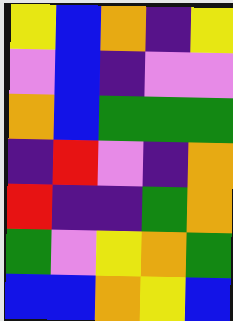[["yellow", "blue", "orange", "indigo", "yellow"], ["violet", "blue", "indigo", "violet", "violet"], ["orange", "blue", "green", "green", "green"], ["indigo", "red", "violet", "indigo", "orange"], ["red", "indigo", "indigo", "green", "orange"], ["green", "violet", "yellow", "orange", "green"], ["blue", "blue", "orange", "yellow", "blue"]]